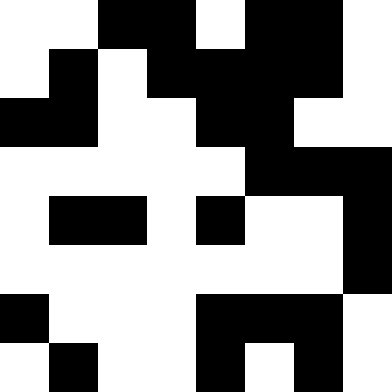[["white", "white", "black", "black", "white", "black", "black", "white"], ["white", "black", "white", "black", "black", "black", "black", "white"], ["black", "black", "white", "white", "black", "black", "white", "white"], ["white", "white", "white", "white", "white", "black", "black", "black"], ["white", "black", "black", "white", "black", "white", "white", "black"], ["white", "white", "white", "white", "white", "white", "white", "black"], ["black", "white", "white", "white", "black", "black", "black", "white"], ["white", "black", "white", "white", "black", "white", "black", "white"]]